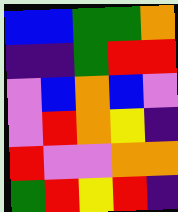[["blue", "blue", "green", "green", "orange"], ["indigo", "indigo", "green", "red", "red"], ["violet", "blue", "orange", "blue", "violet"], ["violet", "red", "orange", "yellow", "indigo"], ["red", "violet", "violet", "orange", "orange"], ["green", "red", "yellow", "red", "indigo"]]